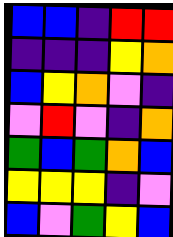[["blue", "blue", "indigo", "red", "red"], ["indigo", "indigo", "indigo", "yellow", "orange"], ["blue", "yellow", "orange", "violet", "indigo"], ["violet", "red", "violet", "indigo", "orange"], ["green", "blue", "green", "orange", "blue"], ["yellow", "yellow", "yellow", "indigo", "violet"], ["blue", "violet", "green", "yellow", "blue"]]